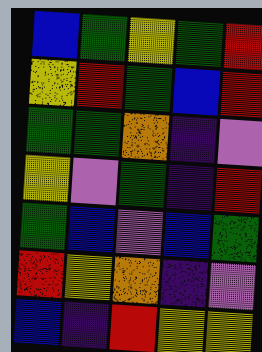[["blue", "green", "yellow", "green", "red"], ["yellow", "red", "green", "blue", "red"], ["green", "green", "orange", "indigo", "violet"], ["yellow", "violet", "green", "indigo", "red"], ["green", "blue", "violet", "blue", "green"], ["red", "yellow", "orange", "indigo", "violet"], ["blue", "indigo", "red", "yellow", "yellow"]]